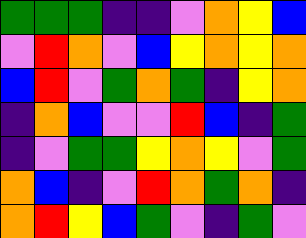[["green", "green", "green", "indigo", "indigo", "violet", "orange", "yellow", "blue"], ["violet", "red", "orange", "violet", "blue", "yellow", "orange", "yellow", "orange"], ["blue", "red", "violet", "green", "orange", "green", "indigo", "yellow", "orange"], ["indigo", "orange", "blue", "violet", "violet", "red", "blue", "indigo", "green"], ["indigo", "violet", "green", "green", "yellow", "orange", "yellow", "violet", "green"], ["orange", "blue", "indigo", "violet", "red", "orange", "green", "orange", "indigo"], ["orange", "red", "yellow", "blue", "green", "violet", "indigo", "green", "violet"]]